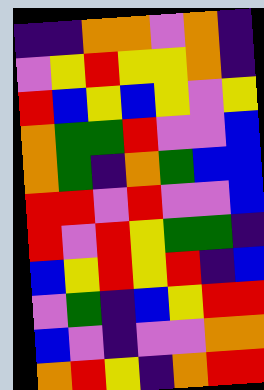[["indigo", "indigo", "orange", "orange", "violet", "orange", "indigo"], ["violet", "yellow", "red", "yellow", "yellow", "orange", "indigo"], ["red", "blue", "yellow", "blue", "yellow", "violet", "yellow"], ["orange", "green", "green", "red", "violet", "violet", "blue"], ["orange", "green", "indigo", "orange", "green", "blue", "blue"], ["red", "red", "violet", "red", "violet", "violet", "blue"], ["red", "violet", "red", "yellow", "green", "green", "indigo"], ["blue", "yellow", "red", "yellow", "red", "indigo", "blue"], ["violet", "green", "indigo", "blue", "yellow", "red", "red"], ["blue", "violet", "indigo", "violet", "violet", "orange", "orange"], ["orange", "red", "yellow", "indigo", "orange", "red", "red"]]